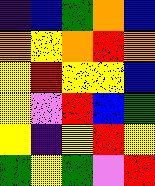[["indigo", "blue", "green", "orange", "blue"], ["orange", "yellow", "orange", "red", "orange"], ["yellow", "red", "yellow", "yellow", "blue"], ["yellow", "violet", "red", "blue", "green"], ["yellow", "indigo", "yellow", "red", "yellow"], ["green", "yellow", "green", "violet", "red"]]